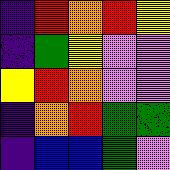[["indigo", "red", "orange", "red", "yellow"], ["indigo", "green", "yellow", "violet", "violet"], ["yellow", "red", "orange", "violet", "violet"], ["indigo", "orange", "red", "green", "green"], ["indigo", "blue", "blue", "green", "violet"]]